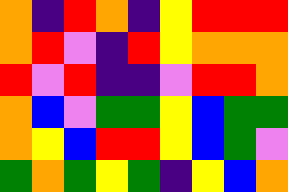[["orange", "indigo", "red", "orange", "indigo", "yellow", "red", "red", "red"], ["orange", "red", "violet", "indigo", "red", "yellow", "orange", "orange", "orange"], ["red", "violet", "red", "indigo", "indigo", "violet", "red", "red", "orange"], ["orange", "blue", "violet", "green", "green", "yellow", "blue", "green", "green"], ["orange", "yellow", "blue", "red", "red", "yellow", "blue", "green", "violet"], ["green", "orange", "green", "yellow", "green", "indigo", "yellow", "blue", "orange"]]